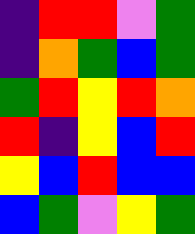[["indigo", "red", "red", "violet", "green"], ["indigo", "orange", "green", "blue", "green"], ["green", "red", "yellow", "red", "orange"], ["red", "indigo", "yellow", "blue", "red"], ["yellow", "blue", "red", "blue", "blue"], ["blue", "green", "violet", "yellow", "green"]]